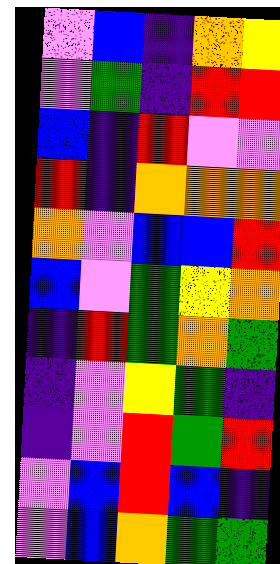[["violet", "blue", "indigo", "orange", "yellow"], ["violet", "green", "indigo", "red", "red"], ["blue", "indigo", "red", "violet", "violet"], ["red", "indigo", "orange", "orange", "orange"], ["orange", "violet", "blue", "blue", "red"], ["blue", "violet", "green", "yellow", "orange"], ["indigo", "red", "green", "orange", "green"], ["indigo", "violet", "yellow", "green", "indigo"], ["indigo", "violet", "red", "green", "red"], ["violet", "blue", "red", "blue", "indigo"], ["violet", "blue", "orange", "green", "green"]]